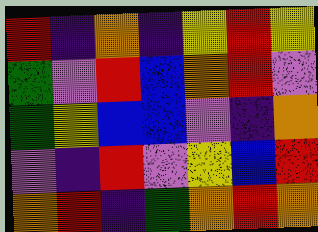[["red", "indigo", "orange", "indigo", "yellow", "red", "yellow"], ["green", "violet", "red", "blue", "orange", "red", "violet"], ["green", "yellow", "blue", "blue", "violet", "indigo", "orange"], ["violet", "indigo", "red", "violet", "yellow", "blue", "red"], ["orange", "red", "indigo", "green", "orange", "red", "orange"]]